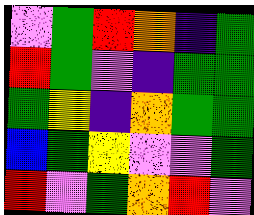[["violet", "green", "red", "orange", "indigo", "green"], ["red", "green", "violet", "indigo", "green", "green"], ["green", "yellow", "indigo", "orange", "green", "green"], ["blue", "green", "yellow", "violet", "violet", "green"], ["red", "violet", "green", "orange", "red", "violet"]]